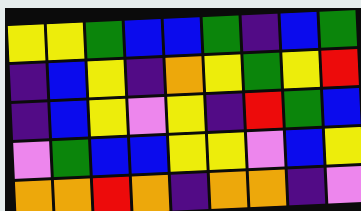[["yellow", "yellow", "green", "blue", "blue", "green", "indigo", "blue", "green"], ["indigo", "blue", "yellow", "indigo", "orange", "yellow", "green", "yellow", "red"], ["indigo", "blue", "yellow", "violet", "yellow", "indigo", "red", "green", "blue"], ["violet", "green", "blue", "blue", "yellow", "yellow", "violet", "blue", "yellow"], ["orange", "orange", "red", "orange", "indigo", "orange", "orange", "indigo", "violet"]]